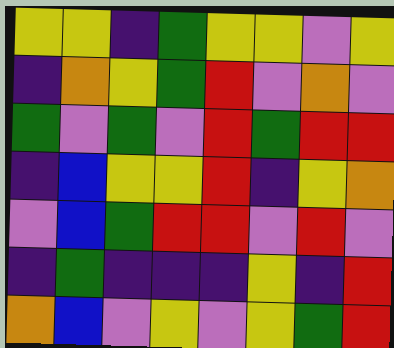[["yellow", "yellow", "indigo", "green", "yellow", "yellow", "violet", "yellow"], ["indigo", "orange", "yellow", "green", "red", "violet", "orange", "violet"], ["green", "violet", "green", "violet", "red", "green", "red", "red"], ["indigo", "blue", "yellow", "yellow", "red", "indigo", "yellow", "orange"], ["violet", "blue", "green", "red", "red", "violet", "red", "violet"], ["indigo", "green", "indigo", "indigo", "indigo", "yellow", "indigo", "red"], ["orange", "blue", "violet", "yellow", "violet", "yellow", "green", "red"]]